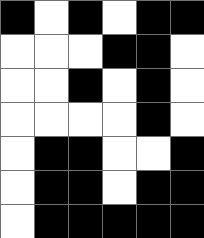[["black", "white", "black", "white", "black", "black"], ["white", "white", "white", "black", "black", "white"], ["white", "white", "black", "white", "black", "white"], ["white", "white", "white", "white", "black", "white"], ["white", "black", "black", "white", "white", "black"], ["white", "black", "black", "white", "black", "black"], ["white", "black", "black", "black", "black", "black"]]